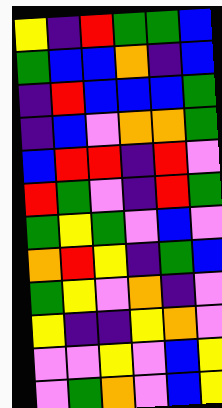[["yellow", "indigo", "red", "green", "green", "blue"], ["green", "blue", "blue", "orange", "indigo", "blue"], ["indigo", "red", "blue", "blue", "blue", "green"], ["indigo", "blue", "violet", "orange", "orange", "green"], ["blue", "red", "red", "indigo", "red", "violet"], ["red", "green", "violet", "indigo", "red", "green"], ["green", "yellow", "green", "violet", "blue", "violet"], ["orange", "red", "yellow", "indigo", "green", "blue"], ["green", "yellow", "violet", "orange", "indigo", "violet"], ["yellow", "indigo", "indigo", "yellow", "orange", "violet"], ["violet", "violet", "yellow", "violet", "blue", "yellow"], ["violet", "green", "orange", "violet", "blue", "yellow"]]